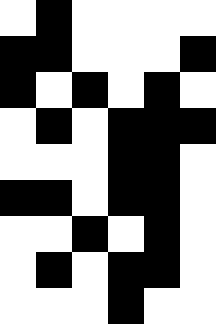[["white", "black", "white", "white", "white", "white"], ["black", "black", "white", "white", "white", "black"], ["black", "white", "black", "white", "black", "white"], ["white", "black", "white", "black", "black", "black"], ["white", "white", "white", "black", "black", "white"], ["black", "black", "white", "black", "black", "white"], ["white", "white", "black", "white", "black", "white"], ["white", "black", "white", "black", "black", "white"], ["white", "white", "white", "black", "white", "white"]]